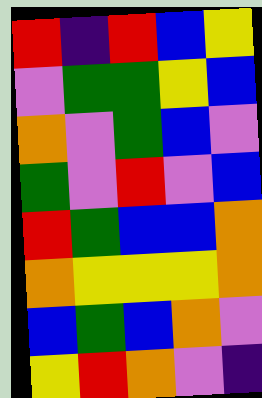[["red", "indigo", "red", "blue", "yellow"], ["violet", "green", "green", "yellow", "blue"], ["orange", "violet", "green", "blue", "violet"], ["green", "violet", "red", "violet", "blue"], ["red", "green", "blue", "blue", "orange"], ["orange", "yellow", "yellow", "yellow", "orange"], ["blue", "green", "blue", "orange", "violet"], ["yellow", "red", "orange", "violet", "indigo"]]